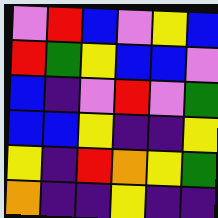[["violet", "red", "blue", "violet", "yellow", "blue"], ["red", "green", "yellow", "blue", "blue", "violet"], ["blue", "indigo", "violet", "red", "violet", "green"], ["blue", "blue", "yellow", "indigo", "indigo", "yellow"], ["yellow", "indigo", "red", "orange", "yellow", "green"], ["orange", "indigo", "indigo", "yellow", "indigo", "indigo"]]